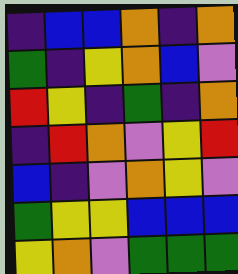[["indigo", "blue", "blue", "orange", "indigo", "orange"], ["green", "indigo", "yellow", "orange", "blue", "violet"], ["red", "yellow", "indigo", "green", "indigo", "orange"], ["indigo", "red", "orange", "violet", "yellow", "red"], ["blue", "indigo", "violet", "orange", "yellow", "violet"], ["green", "yellow", "yellow", "blue", "blue", "blue"], ["yellow", "orange", "violet", "green", "green", "green"]]